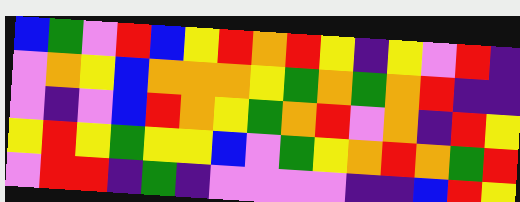[["blue", "green", "violet", "red", "blue", "yellow", "red", "orange", "red", "yellow", "indigo", "yellow", "violet", "red", "indigo"], ["violet", "orange", "yellow", "blue", "orange", "orange", "orange", "yellow", "green", "orange", "green", "orange", "red", "indigo", "indigo"], ["violet", "indigo", "violet", "blue", "red", "orange", "yellow", "green", "orange", "red", "violet", "orange", "indigo", "red", "yellow"], ["yellow", "red", "yellow", "green", "yellow", "yellow", "blue", "violet", "green", "yellow", "orange", "red", "orange", "green", "red"], ["violet", "red", "red", "indigo", "green", "indigo", "violet", "violet", "violet", "violet", "indigo", "indigo", "blue", "red", "yellow"]]